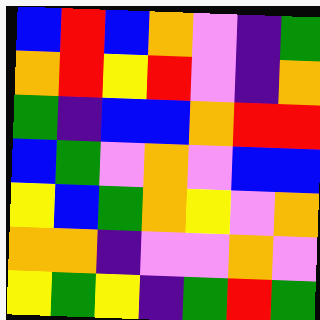[["blue", "red", "blue", "orange", "violet", "indigo", "green"], ["orange", "red", "yellow", "red", "violet", "indigo", "orange"], ["green", "indigo", "blue", "blue", "orange", "red", "red"], ["blue", "green", "violet", "orange", "violet", "blue", "blue"], ["yellow", "blue", "green", "orange", "yellow", "violet", "orange"], ["orange", "orange", "indigo", "violet", "violet", "orange", "violet"], ["yellow", "green", "yellow", "indigo", "green", "red", "green"]]